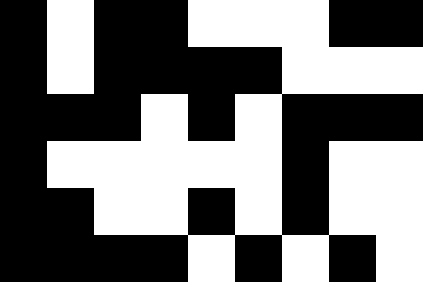[["black", "white", "black", "black", "white", "white", "white", "black", "black"], ["black", "white", "black", "black", "black", "black", "white", "white", "white"], ["black", "black", "black", "white", "black", "white", "black", "black", "black"], ["black", "white", "white", "white", "white", "white", "black", "white", "white"], ["black", "black", "white", "white", "black", "white", "black", "white", "white"], ["black", "black", "black", "black", "white", "black", "white", "black", "white"]]